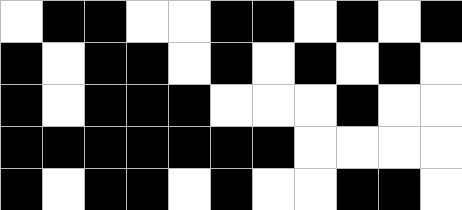[["white", "black", "black", "white", "white", "black", "black", "white", "black", "white", "black"], ["black", "white", "black", "black", "white", "black", "white", "black", "white", "black", "white"], ["black", "white", "black", "black", "black", "white", "white", "white", "black", "white", "white"], ["black", "black", "black", "black", "black", "black", "black", "white", "white", "white", "white"], ["black", "white", "black", "black", "white", "black", "white", "white", "black", "black", "white"]]